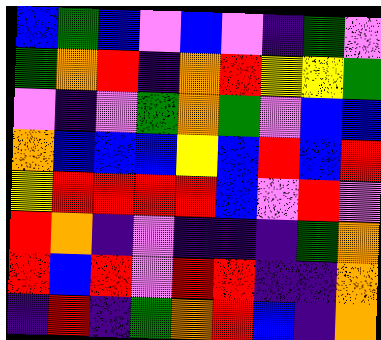[["blue", "green", "blue", "violet", "blue", "violet", "indigo", "green", "violet"], ["green", "orange", "red", "indigo", "orange", "red", "yellow", "yellow", "green"], ["violet", "indigo", "violet", "green", "orange", "green", "violet", "blue", "blue"], ["orange", "blue", "blue", "blue", "yellow", "blue", "red", "blue", "red"], ["yellow", "red", "red", "red", "red", "blue", "violet", "red", "violet"], ["red", "orange", "indigo", "violet", "indigo", "indigo", "indigo", "green", "orange"], ["red", "blue", "red", "violet", "red", "red", "indigo", "indigo", "orange"], ["indigo", "red", "indigo", "green", "orange", "red", "blue", "indigo", "orange"]]